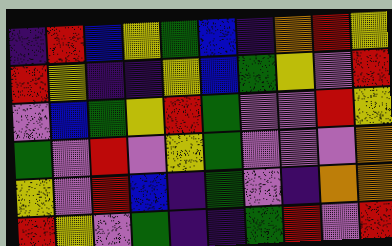[["indigo", "red", "blue", "yellow", "green", "blue", "indigo", "orange", "red", "yellow"], ["red", "yellow", "indigo", "indigo", "yellow", "blue", "green", "yellow", "violet", "red"], ["violet", "blue", "green", "yellow", "red", "green", "violet", "violet", "red", "yellow"], ["green", "violet", "red", "violet", "yellow", "green", "violet", "violet", "violet", "orange"], ["yellow", "violet", "red", "blue", "indigo", "green", "violet", "indigo", "orange", "orange"], ["red", "yellow", "violet", "green", "indigo", "indigo", "green", "red", "violet", "red"]]